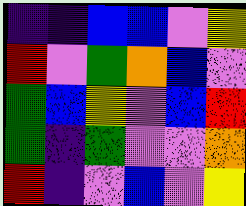[["indigo", "indigo", "blue", "blue", "violet", "yellow"], ["red", "violet", "green", "orange", "blue", "violet"], ["green", "blue", "yellow", "violet", "blue", "red"], ["green", "indigo", "green", "violet", "violet", "orange"], ["red", "indigo", "violet", "blue", "violet", "yellow"]]